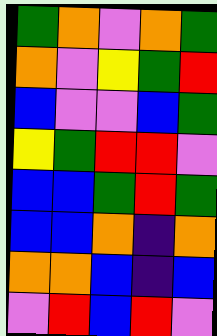[["green", "orange", "violet", "orange", "green"], ["orange", "violet", "yellow", "green", "red"], ["blue", "violet", "violet", "blue", "green"], ["yellow", "green", "red", "red", "violet"], ["blue", "blue", "green", "red", "green"], ["blue", "blue", "orange", "indigo", "orange"], ["orange", "orange", "blue", "indigo", "blue"], ["violet", "red", "blue", "red", "violet"]]